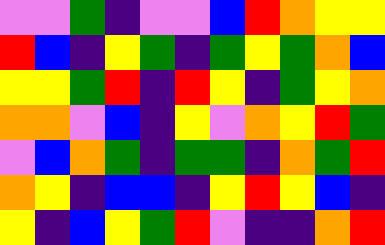[["violet", "violet", "green", "indigo", "violet", "violet", "blue", "red", "orange", "yellow", "yellow"], ["red", "blue", "indigo", "yellow", "green", "indigo", "green", "yellow", "green", "orange", "blue"], ["yellow", "yellow", "green", "red", "indigo", "red", "yellow", "indigo", "green", "yellow", "orange"], ["orange", "orange", "violet", "blue", "indigo", "yellow", "violet", "orange", "yellow", "red", "green"], ["violet", "blue", "orange", "green", "indigo", "green", "green", "indigo", "orange", "green", "red"], ["orange", "yellow", "indigo", "blue", "blue", "indigo", "yellow", "red", "yellow", "blue", "indigo"], ["yellow", "indigo", "blue", "yellow", "green", "red", "violet", "indigo", "indigo", "orange", "red"]]